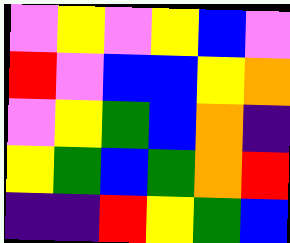[["violet", "yellow", "violet", "yellow", "blue", "violet"], ["red", "violet", "blue", "blue", "yellow", "orange"], ["violet", "yellow", "green", "blue", "orange", "indigo"], ["yellow", "green", "blue", "green", "orange", "red"], ["indigo", "indigo", "red", "yellow", "green", "blue"]]